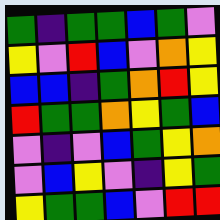[["green", "indigo", "green", "green", "blue", "green", "violet"], ["yellow", "violet", "red", "blue", "violet", "orange", "yellow"], ["blue", "blue", "indigo", "green", "orange", "red", "yellow"], ["red", "green", "green", "orange", "yellow", "green", "blue"], ["violet", "indigo", "violet", "blue", "green", "yellow", "orange"], ["violet", "blue", "yellow", "violet", "indigo", "yellow", "green"], ["yellow", "green", "green", "blue", "violet", "red", "red"]]